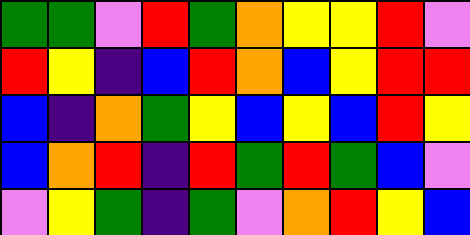[["green", "green", "violet", "red", "green", "orange", "yellow", "yellow", "red", "violet"], ["red", "yellow", "indigo", "blue", "red", "orange", "blue", "yellow", "red", "red"], ["blue", "indigo", "orange", "green", "yellow", "blue", "yellow", "blue", "red", "yellow"], ["blue", "orange", "red", "indigo", "red", "green", "red", "green", "blue", "violet"], ["violet", "yellow", "green", "indigo", "green", "violet", "orange", "red", "yellow", "blue"]]